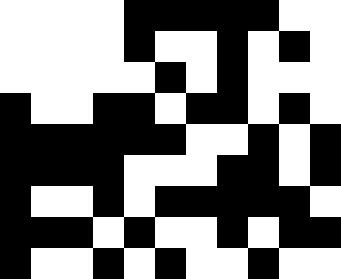[["white", "white", "white", "white", "black", "black", "black", "black", "black", "white", "white"], ["white", "white", "white", "white", "black", "white", "white", "black", "white", "black", "white"], ["white", "white", "white", "white", "white", "black", "white", "black", "white", "white", "white"], ["black", "white", "white", "black", "black", "white", "black", "black", "white", "black", "white"], ["black", "black", "black", "black", "black", "black", "white", "white", "black", "white", "black"], ["black", "black", "black", "black", "white", "white", "white", "black", "black", "white", "black"], ["black", "white", "white", "black", "white", "black", "black", "black", "black", "black", "white"], ["black", "black", "black", "white", "black", "white", "white", "black", "white", "black", "black"], ["black", "white", "white", "black", "white", "black", "white", "white", "black", "white", "white"]]